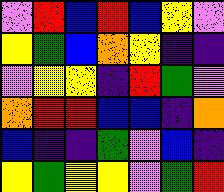[["violet", "red", "blue", "red", "blue", "yellow", "violet"], ["yellow", "green", "blue", "orange", "yellow", "indigo", "indigo"], ["violet", "yellow", "yellow", "indigo", "red", "green", "violet"], ["orange", "red", "red", "blue", "blue", "indigo", "orange"], ["blue", "indigo", "indigo", "green", "violet", "blue", "indigo"], ["yellow", "green", "yellow", "yellow", "violet", "green", "red"]]